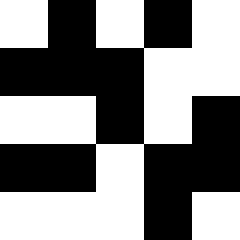[["white", "black", "white", "black", "white"], ["black", "black", "black", "white", "white"], ["white", "white", "black", "white", "black"], ["black", "black", "white", "black", "black"], ["white", "white", "white", "black", "white"]]